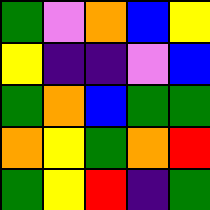[["green", "violet", "orange", "blue", "yellow"], ["yellow", "indigo", "indigo", "violet", "blue"], ["green", "orange", "blue", "green", "green"], ["orange", "yellow", "green", "orange", "red"], ["green", "yellow", "red", "indigo", "green"]]